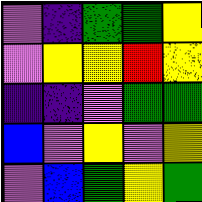[["violet", "indigo", "green", "green", "yellow"], ["violet", "yellow", "yellow", "red", "yellow"], ["indigo", "indigo", "violet", "green", "green"], ["blue", "violet", "yellow", "violet", "yellow"], ["violet", "blue", "green", "yellow", "green"]]